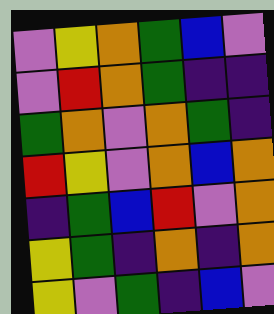[["violet", "yellow", "orange", "green", "blue", "violet"], ["violet", "red", "orange", "green", "indigo", "indigo"], ["green", "orange", "violet", "orange", "green", "indigo"], ["red", "yellow", "violet", "orange", "blue", "orange"], ["indigo", "green", "blue", "red", "violet", "orange"], ["yellow", "green", "indigo", "orange", "indigo", "orange"], ["yellow", "violet", "green", "indigo", "blue", "violet"]]